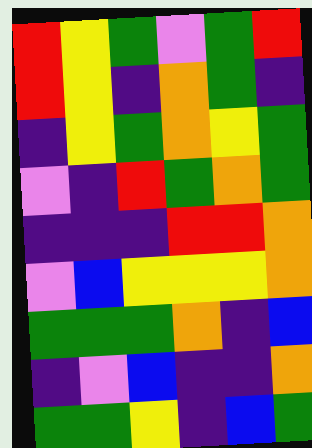[["red", "yellow", "green", "violet", "green", "red"], ["red", "yellow", "indigo", "orange", "green", "indigo"], ["indigo", "yellow", "green", "orange", "yellow", "green"], ["violet", "indigo", "red", "green", "orange", "green"], ["indigo", "indigo", "indigo", "red", "red", "orange"], ["violet", "blue", "yellow", "yellow", "yellow", "orange"], ["green", "green", "green", "orange", "indigo", "blue"], ["indigo", "violet", "blue", "indigo", "indigo", "orange"], ["green", "green", "yellow", "indigo", "blue", "green"]]